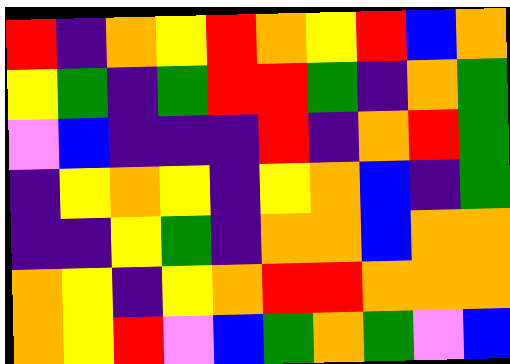[["red", "indigo", "orange", "yellow", "red", "orange", "yellow", "red", "blue", "orange"], ["yellow", "green", "indigo", "green", "red", "red", "green", "indigo", "orange", "green"], ["violet", "blue", "indigo", "indigo", "indigo", "red", "indigo", "orange", "red", "green"], ["indigo", "yellow", "orange", "yellow", "indigo", "yellow", "orange", "blue", "indigo", "green"], ["indigo", "indigo", "yellow", "green", "indigo", "orange", "orange", "blue", "orange", "orange"], ["orange", "yellow", "indigo", "yellow", "orange", "red", "red", "orange", "orange", "orange"], ["orange", "yellow", "red", "violet", "blue", "green", "orange", "green", "violet", "blue"]]